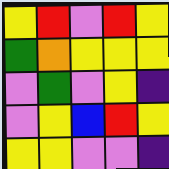[["yellow", "red", "violet", "red", "yellow"], ["green", "orange", "yellow", "yellow", "yellow"], ["violet", "green", "violet", "yellow", "indigo"], ["violet", "yellow", "blue", "red", "yellow"], ["yellow", "yellow", "violet", "violet", "indigo"]]